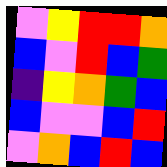[["violet", "yellow", "red", "red", "orange"], ["blue", "violet", "red", "blue", "green"], ["indigo", "yellow", "orange", "green", "blue"], ["blue", "violet", "violet", "blue", "red"], ["violet", "orange", "blue", "red", "blue"]]